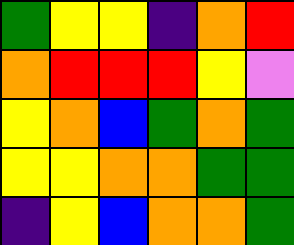[["green", "yellow", "yellow", "indigo", "orange", "red"], ["orange", "red", "red", "red", "yellow", "violet"], ["yellow", "orange", "blue", "green", "orange", "green"], ["yellow", "yellow", "orange", "orange", "green", "green"], ["indigo", "yellow", "blue", "orange", "orange", "green"]]